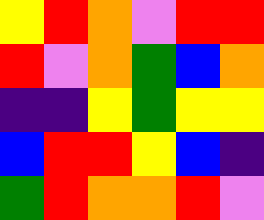[["yellow", "red", "orange", "violet", "red", "red"], ["red", "violet", "orange", "green", "blue", "orange"], ["indigo", "indigo", "yellow", "green", "yellow", "yellow"], ["blue", "red", "red", "yellow", "blue", "indigo"], ["green", "red", "orange", "orange", "red", "violet"]]